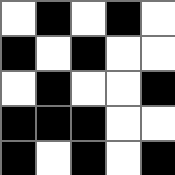[["white", "black", "white", "black", "white"], ["black", "white", "black", "white", "white"], ["white", "black", "white", "white", "black"], ["black", "black", "black", "white", "white"], ["black", "white", "black", "white", "black"]]